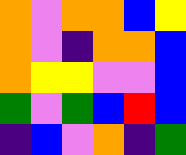[["orange", "violet", "orange", "orange", "blue", "yellow"], ["orange", "violet", "indigo", "orange", "orange", "blue"], ["orange", "yellow", "yellow", "violet", "violet", "blue"], ["green", "violet", "green", "blue", "red", "blue"], ["indigo", "blue", "violet", "orange", "indigo", "green"]]